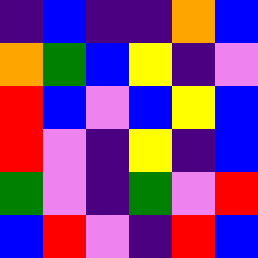[["indigo", "blue", "indigo", "indigo", "orange", "blue"], ["orange", "green", "blue", "yellow", "indigo", "violet"], ["red", "blue", "violet", "blue", "yellow", "blue"], ["red", "violet", "indigo", "yellow", "indigo", "blue"], ["green", "violet", "indigo", "green", "violet", "red"], ["blue", "red", "violet", "indigo", "red", "blue"]]